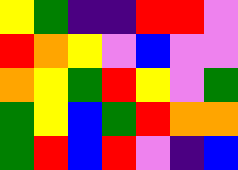[["yellow", "green", "indigo", "indigo", "red", "red", "violet"], ["red", "orange", "yellow", "violet", "blue", "violet", "violet"], ["orange", "yellow", "green", "red", "yellow", "violet", "green"], ["green", "yellow", "blue", "green", "red", "orange", "orange"], ["green", "red", "blue", "red", "violet", "indigo", "blue"]]